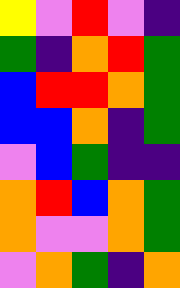[["yellow", "violet", "red", "violet", "indigo"], ["green", "indigo", "orange", "red", "green"], ["blue", "red", "red", "orange", "green"], ["blue", "blue", "orange", "indigo", "green"], ["violet", "blue", "green", "indigo", "indigo"], ["orange", "red", "blue", "orange", "green"], ["orange", "violet", "violet", "orange", "green"], ["violet", "orange", "green", "indigo", "orange"]]